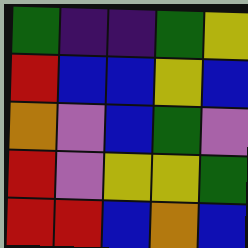[["green", "indigo", "indigo", "green", "yellow"], ["red", "blue", "blue", "yellow", "blue"], ["orange", "violet", "blue", "green", "violet"], ["red", "violet", "yellow", "yellow", "green"], ["red", "red", "blue", "orange", "blue"]]